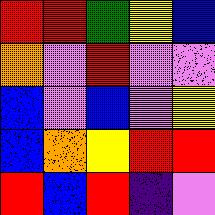[["red", "red", "green", "yellow", "blue"], ["orange", "violet", "red", "violet", "violet"], ["blue", "violet", "blue", "violet", "yellow"], ["blue", "orange", "yellow", "red", "red"], ["red", "blue", "red", "indigo", "violet"]]